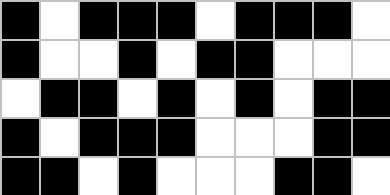[["black", "white", "black", "black", "black", "white", "black", "black", "black", "white"], ["black", "white", "white", "black", "white", "black", "black", "white", "white", "white"], ["white", "black", "black", "white", "black", "white", "black", "white", "black", "black"], ["black", "white", "black", "black", "black", "white", "white", "white", "black", "black"], ["black", "black", "white", "black", "white", "white", "white", "black", "black", "white"]]